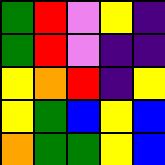[["green", "red", "violet", "yellow", "indigo"], ["green", "red", "violet", "indigo", "indigo"], ["yellow", "orange", "red", "indigo", "yellow"], ["yellow", "green", "blue", "yellow", "blue"], ["orange", "green", "green", "yellow", "blue"]]